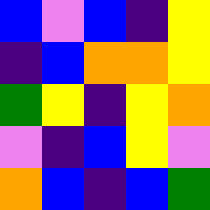[["blue", "violet", "blue", "indigo", "yellow"], ["indigo", "blue", "orange", "orange", "yellow"], ["green", "yellow", "indigo", "yellow", "orange"], ["violet", "indigo", "blue", "yellow", "violet"], ["orange", "blue", "indigo", "blue", "green"]]